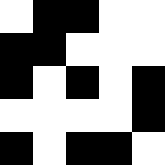[["white", "black", "black", "white", "white"], ["black", "black", "white", "white", "white"], ["black", "white", "black", "white", "black"], ["white", "white", "white", "white", "black"], ["black", "white", "black", "black", "white"]]